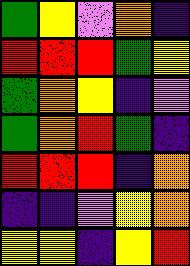[["green", "yellow", "violet", "orange", "indigo"], ["red", "red", "red", "green", "yellow"], ["green", "orange", "yellow", "indigo", "violet"], ["green", "orange", "red", "green", "indigo"], ["red", "red", "red", "indigo", "orange"], ["indigo", "indigo", "violet", "yellow", "orange"], ["yellow", "yellow", "indigo", "yellow", "red"]]